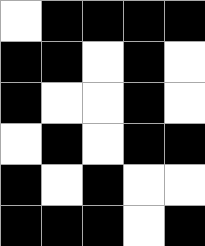[["white", "black", "black", "black", "black"], ["black", "black", "white", "black", "white"], ["black", "white", "white", "black", "white"], ["white", "black", "white", "black", "black"], ["black", "white", "black", "white", "white"], ["black", "black", "black", "white", "black"]]